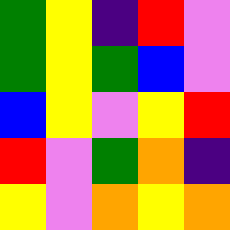[["green", "yellow", "indigo", "red", "violet"], ["green", "yellow", "green", "blue", "violet"], ["blue", "yellow", "violet", "yellow", "red"], ["red", "violet", "green", "orange", "indigo"], ["yellow", "violet", "orange", "yellow", "orange"]]